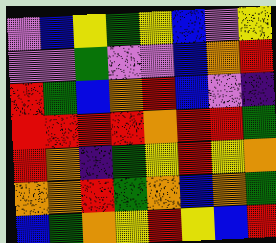[["violet", "blue", "yellow", "green", "yellow", "blue", "violet", "yellow"], ["violet", "violet", "green", "violet", "violet", "blue", "orange", "red"], ["red", "green", "blue", "orange", "red", "blue", "violet", "indigo"], ["red", "red", "red", "red", "orange", "red", "red", "green"], ["red", "orange", "indigo", "green", "yellow", "red", "yellow", "orange"], ["orange", "orange", "red", "green", "orange", "blue", "orange", "green"], ["blue", "green", "orange", "yellow", "red", "yellow", "blue", "red"]]